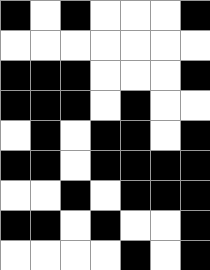[["black", "white", "black", "white", "white", "white", "black"], ["white", "white", "white", "white", "white", "white", "white"], ["black", "black", "black", "white", "white", "white", "black"], ["black", "black", "black", "white", "black", "white", "white"], ["white", "black", "white", "black", "black", "white", "black"], ["black", "black", "white", "black", "black", "black", "black"], ["white", "white", "black", "white", "black", "black", "black"], ["black", "black", "white", "black", "white", "white", "black"], ["white", "white", "white", "white", "black", "white", "black"]]